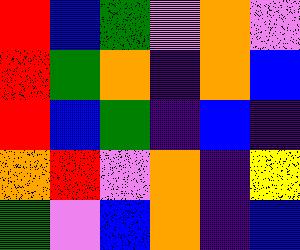[["red", "blue", "green", "violet", "orange", "violet"], ["red", "green", "orange", "indigo", "orange", "blue"], ["red", "blue", "green", "indigo", "blue", "indigo"], ["orange", "red", "violet", "orange", "indigo", "yellow"], ["green", "violet", "blue", "orange", "indigo", "blue"]]